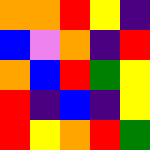[["orange", "orange", "red", "yellow", "indigo"], ["blue", "violet", "orange", "indigo", "red"], ["orange", "blue", "red", "green", "yellow"], ["red", "indigo", "blue", "indigo", "yellow"], ["red", "yellow", "orange", "red", "green"]]